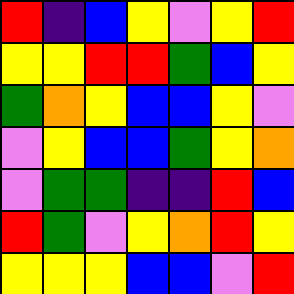[["red", "indigo", "blue", "yellow", "violet", "yellow", "red"], ["yellow", "yellow", "red", "red", "green", "blue", "yellow"], ["green", "orange", "yellow", "blue", "blue", "yellow", "violet"], ["violet", "yellow", "blue", "blue", "green", "yellow", "orange"], ["violet", "green", "green", "indigo", "indigo", "red", "blue"], ["red", "green", "violet", "yellow", "orange", "red", "yellow"], ["yellow", "yellow", "yellow", "blue", "blue", "violet", "red"]]